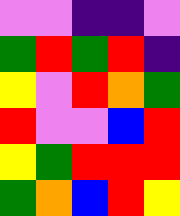[["violet", "violet", "indigo", "indigo", "violet"], ["green", "red", "green", "red", "indigo"], ["yellow", "violet", "red", "orange", "green"], ["red", "violet", "violet", "blue", "red"], ["yellow", "green", "red", "red", "red"], ["green", "orange", "blue", "red", "yellow"]]